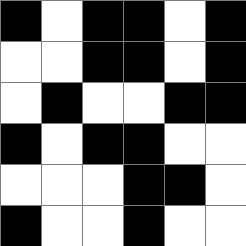[["black", "white", "black", "black", "white", "black"], ["white", "white", "black", "black", "white", "black"], ["white", "black", "white", "white", "black", "black"], ["black", "white", "black", "black", "white", "white"], ["white", "white", "white", "black", "black", "white"], ["black", "white", "white", "black", "white", "white"]]